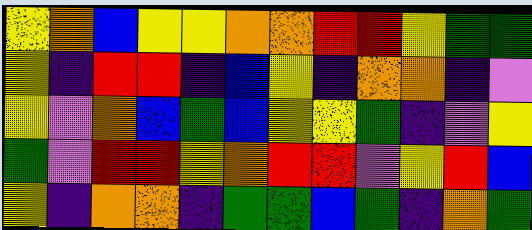[["yellow", "orange", "blue", "yellow", "yellow", "orange", "orange", "red", "red", "yellow", "green", "green"], ["yellow", "indigo", "red", "red", "indigo", "blue", "yellow", "indigo", "orange", "orange", "indigo", "violet"], ["yellow", "violet", "orange", "blue", "green", "blue", "yellow", "yellow", "green", "indigo", "violet", "yellow"], ["green", "violet", "red", "red", "yellow", "orange", "red", "red", "violet", "yellow", "red", "blue"], ["yellow", "indigo", "orange", "orange", "indigo", "green", "green", "blue", "green", "indigo", "orange", "green"]]